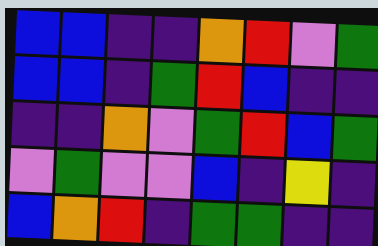[["blue", "blue", "indigo", "indigo", "orange", "red", "violet", "green"], ["blue", "blue", "indigo", "green", "red", "blue", "indigo", "indigo"], ["indigo", "indigo", "orange", "violet", "green", "red", "blue", "green"], ["violet", "green", "violet", "violet", "blue", "indigo", "yellow", "indigo"], ["blue", "orange", "red", "indigo", "green", "green", "indigo", "indigo"]]